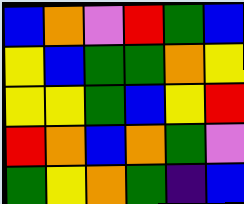[["blue", "orange", "violet", "red", "green", "blue"], ["yellow", "blue", "green", "green", "orange", "yellow"], ["yellow", "yellow", "green", "blue", "yellow", "red"], ["red", "orange", "blue", "orange", "green", "violet"], ["green", "yellow", "orange", "green", "indigo", "blue"]]